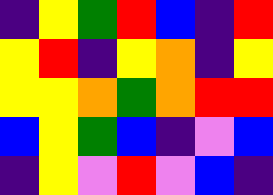[["indigo", "yellow", "green", "red", "blue", "indigo", "red"], ["yellow", "red", "indigo", "yellow", "orange", "indigo", "yellow"], ["yellow", "yellow", "orange", "green", "orange", "red", "red"], ["blue", "yellow", "green", "blue", "indigo", "violet", "blue"], ["indigo", "yellow", "violet", "red", "violet", "blue", "indigo"]]